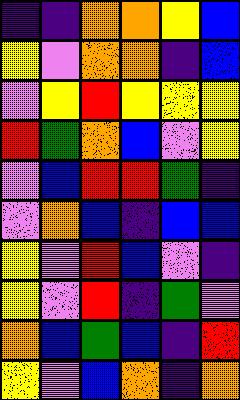[["indigo", "indigo", "orange", "orange", "yellow", "blue"], ["yellow", "violet", "orange", "orange", "indigo", "blue"], ["violet", "yellow", "red", "yellow", "yellow", "yellow"], ["red", "green", "orange", "blue", "violet", "yellow"], ["violet", "blue", "red", "red", "green", "indigo"], ["violet", "orange", "blue", "indigo", "blue", "blue"], ["yellow", "violet", "red", "blue", "violet", "indigo"], ["yellow", "violet", "red", "indigo", "green", "violet"], ["orange", "blue", "green", "blue", "indigo", "red"], ["yellow", "violet", "blue", "orange", "indigo", "orange"]]